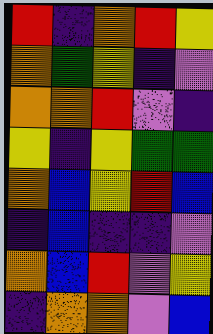[["red", "indigo", "orange", "red", "yellow"], ["orange", "green", "yellow", "indigo", "violet"], ["orange", "orange", "red", "violet", "indigo"], ["yellow", "indigo", "yellow", "green", "green"], ["orange", "blue", "yellow", "red", "blue"], ["indigo", "blue", "indigo", "indigo", "violet"], ["orange", "blue", "red", "violet", "yellow"], ["indigo", "orange", "orange", "violet", "blue"]]